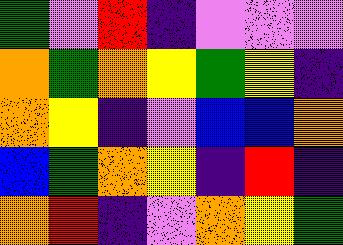[["green", "violet", "red", "indigo", "violet", "violet", "violet"], ["orange", "green", "orange", "yellow", "green", "yellow", "indigo"], ["orange", "yellow", "indigo", "violet", "blue", "blue", "orange"], ["blue", "green", "orange", "yellow", "indigo", "red", "indigo"], ["orange", "red", "indigo", "violet", "orange", "yellow", "green"]]